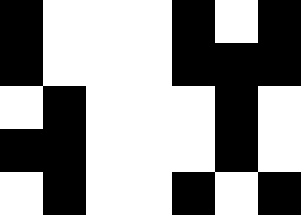[["black", "white", "white", "white", "black", "white", "black"], ["black", "white", "white", "white", "black", "black", "black"], ["white", "black", "white", "white", "white", "black", "white"], ["black", "black", "white", "white", "white", "black", "white"], ["white", "black", "white", "white", "black", "white", "black"]]